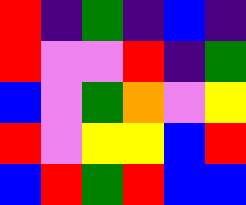[["red", "indigo", "green", "indigo", "blue", "indigo"], ["red", "violet", "violet", "red", "indigo", "green"], ["blue", "violet", "green", "orange", "violet", "yellow"], ["red", "violet", "yellow", "yellow", "blue", "red"], ["blue", "red", "green", "red", "blue", "blue"]]